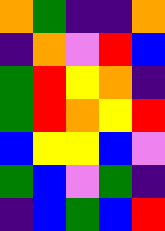[["orange", "green", "indigo", "indigo", "orange"], ["indigo", "orange", "violet", "red", "blue"], ["green", "red", "yellow", "orange", "indigo"], ["green", "red", "orange", "yellow", "red"], ["blue", "yellow", "yellow", "blue", "violet"], ["green", "blue", "violet", "green", "indigo"], ["indigo", "blue", "green", "blue", "red"]]